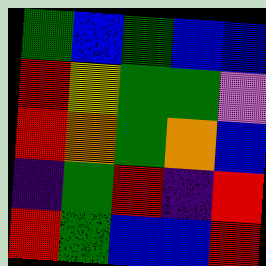[["green", "blue", "green", "blue", "blue"], ["red", "yellow", "green", "green", "violet"], ["red", "orange", "green", "orange", "blue"], ["indigo", "green", "red", "indigo", "red"], ["red", "green", "blue", "blue", "red"]]